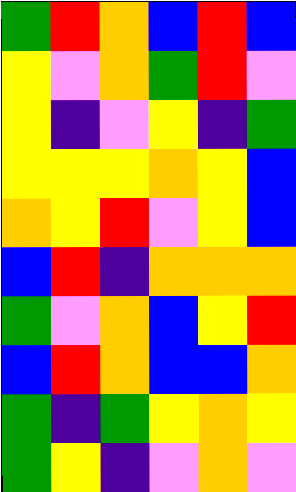[["green", "red", "orange", "blue", "red", "blue"], ["yellow", "violet", "orange", "green", "red", "violet"], ["yellow", "indigo", "violet", "yellow", "indigo", "green"], ["yellow", "yellow", "yellow", "orange", "yellow", "blue"], ["orange", "yellow", "red", "violet", "yellow", "blue"], ["blue", "red", "indigo", "orange", "orange", "orange"], ["green", "violet", "orange", "blue", "yellow", "red"], ["blue", "red", "orange", "blue", "blue", "orange"], ["green", "indigo", "green", "yellow", "orange", "yellow"], ["green", "yellow", "indigo", "violet", "orange", "violet"]]